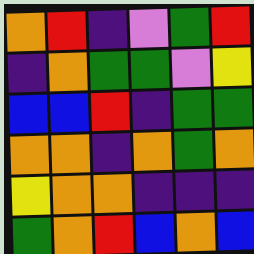[["orange", "red", "indigo", "violet", "green", "red"], ["indigo", "orange", "green", "green", "violet", "yellow"], ["blue", "blue", "red", "indigo", "green", "green"], ["orange", "orange", "indigo", "orange", "green", "orange"], ["yellow", "orange", "orange", "indigo", "indigo", "indigo"], ["green", "orange", "red", "blue", "orange", "blue"]]